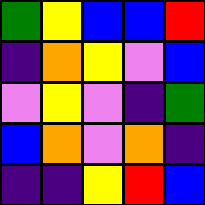[["green", "yellow", "blue", "blue", "red"], ["indigo", "orange", "yellow", "violet", "blue"], ["violet", "yellow", "violet", "indigo", "green"], ["blue", "orange", "violet", "orange", "indigo"], ["indigo", "indigo", "yellow", "red", "blue"]]